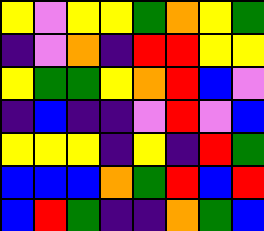[["yellow", "violet", "yellow", "yellow", "green", "orange", "yellow", "green"], ["indigo", "violet", "orange", "indigo", "red", "red", "yellow", "yellow"], ["yellow", "green", "green", "yellow", "orange", "red", "blue", "violet"], ["indigo", "blue", "indigo", "indigo", "violet", "red", "violet", "blue"], ["yellow", "yellow", "yellow", "indigo", "yellow", "indigo", "red", "green"], ["blue", "blue", "blue", "orange", "green", "red", "blue", "red"], ["blue", "red", "green", "indigo", "indigo", "orange", "green", "blue"]]